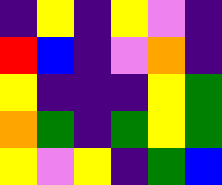[["indigo", "yellow", "indigo", "yellow", "violet", "indigo"], ["red", "blue", "indigo", "violet", "orange", "indigo"], ["yellow", "indigo", "indigo", "indigo", "yellow", "green"], ["orange", "green", "indigo", "green", "yellow", "green"], ["yellow", "violet", "yellow", "indigo", "green", "blue"]]